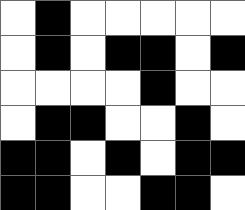[["white", "black", "white", "white", "white", "white", "white"], ["white", "black", "white", "black", "black", "white", "black"], ["white", "white", "white", "white", "black", "white", "white"], ["white", "black", "black", "white", "white", "black", "white"], ["black", "black", "white", "black", "white", "black", "black"], ["black", "black", "white", "white", "black", "black", "white"]]